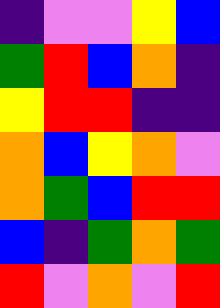[["indigo", "violet", "violet", "yellow", "blue"], ["green", "red", "blue", "orange", "indigo"], ["yellow", "red", "red", "indigo", "indigo"], ["orange", "blue", "yellow", "orange", "violet"], ["orange", "green", "blue", "red", "red"], ["blue", "indigo", "green", "orange", "green"], ["red", "violet", "orange", "violet", "red"]]